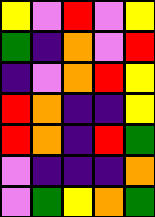[["yellow", "violet", "red", "violet", "yellow"], ["green", "indigo", "orange", "violet", "red"], ["indigo", "violet", "orange", "red", "yellow"], ["red", "orange", "indigo", "indigo", "yellow"], ["red", "orange", "indigo", "red", "green"], ["violet", "indigo", "indigo", "indigo", "orange"], ["violet", "green", "yellow", "orange", "green"]]